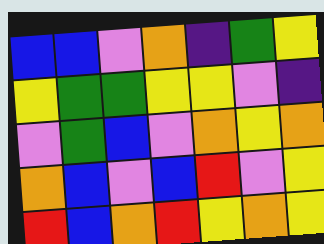[["blue", "blue", "violet", "orange", "indigo", "green", "yellow"], ["yellow", "green", "green", "yellow", "yellow", "violet", "indigo"], ["violet", "green", "blue", "violet", "orange", "yellow", "orange"], ["orange", "blue", "violet", "blue", "red", "violet", "yellow"], ["red", "blue", "orange", "red", "yellow", "orange", "yellow"]]